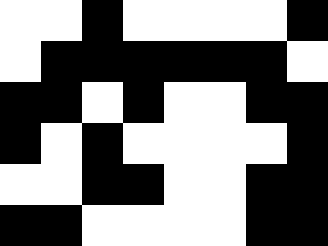[["white", "white", "black", "white", "white", "white", "white", "black"], ["white", "black", "black", "black", "black", "black", "black", "white"], ["black", "black", "white", "black", "white", "white", "black", "black"], ["black", "white", "black", "white", "white", "white", "white", "black"], ["white", "white", "black", "black", "white", "white", "black", "black"], ["black", "black", "white", "white", "white", "white", "black", "black"]]